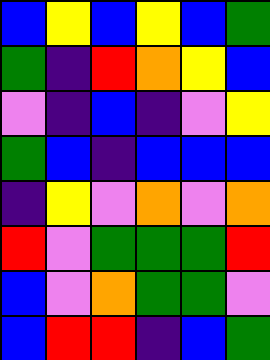[["blue", "yellow", "blue", "yellow", "blue", "green"], ["green", "indigo", "red", "orange", "yellow", "blue"], ["violet", "indigo", "blue", "indigo", "violet", "yellow"], ["green", "blue", "indigo", "blue", "blue", "blue"], ["indigo", "yellow", "violet", "orange", "violet", "orange"], ["red", "violet", "green", "green", "green", "red"], ["blue", "violet", "orange", "green", "green", "violet"], ["blue", "red", "red", "indigo", "blue", "green"]]